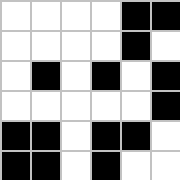[["white", "white", "white", "white", "black", "black"], ["white", "white", "white", "white", "black", "white"], ["white", "black", "white", "black", "white", "black"], ["white", "white", "white", "white", "white", "black"], ["black", "black", "white", "black", "black", "white"], ["black", "black", "white", "black", "white", "white"]]